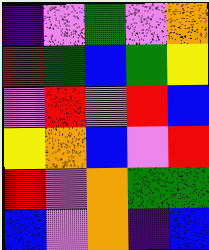[["indigo", "violet", "green", "violet", "orange"], ["red", "green", "blue", "green", "yellow"], ["violet", "red", "violet", "red", "blue"], ["yellow", "orange", "blue", "violet", "red"], ["red", "violet", "orange", "green", "green"], ["blue", "violet", "orange", "indigo", "blue"]]